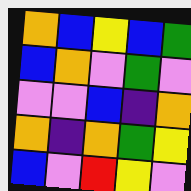[["orange", "blue", "yellow", "blue", "green"], ["blue", "orange", "violet", "green", "violet"], ["violet", "violet", "blue", "indigo", "orange"], ["orange", "indigo", "orange", "green", "yellow"], ["blue", "violet", "red", "yellow", "violet"]]